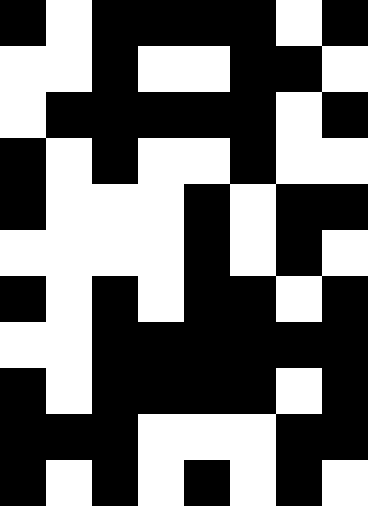[["black", "white", "black", "black", "black", "black", "white", "black"], ["white", "white", "black", "white", "white", "black", "black", "white"], ["white", "black", "black", "black", "black", "black", "white", "black"], ["black", "white", "black", "white", "white", "black", "white", "white"], ["black", "white", "white", "white", "black", "white", "black", "black"], ["white", "white", "white", "white", "black", "white", "black", "white"], ["black", "white", "black", "white", "black", "black", "white", "black"], ["white", "white", "black", "black", "black", "black", "black", "black"], ["black", "white", "black", "black", "black", "black", "white", "black"], ["black", "black", "black", "white", "white", "white", "black", "black"], ["black", "white", "black", "white", "black", "white", "black", "white"]]